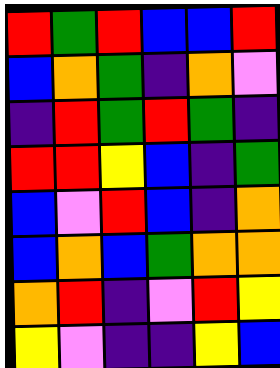[["red", "green", "red", "blue", "blue", "red"], ["blue", "orange", "green", "indigo", "orange", "violet"], ["indigo", "red", "green", "red", "green", "indigo"], ["red", "red", "yellow", "blue", "indigo", "green"], ["blue", "violet", "red", "blue", "indigo", "orange"], ["blue", "orange", "blue", "green", "orange", "orange"], ["orange", "red", "indigo", "violet", "red", "yellow"], ["yellow", "violet", "indigo", "indigo", "yellow", "blue"]]